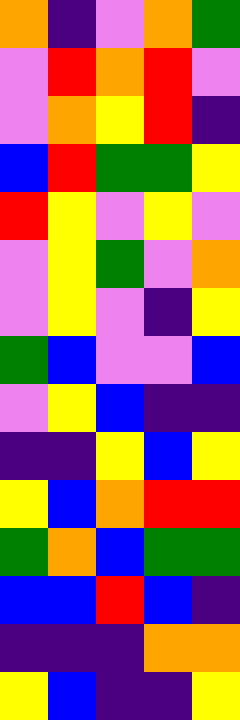[["orange", "indigo", "violet", "orange", "green"], ["violet", "red", "orange", "red", "violet"], ["violet", "orange", "yellow", "red", "indigo"], ["blue", "red", "green", "green", "yellow"], ["red", "yellow", "violet", "yellow", "violet"], ["violet", "yellow", "green", "violet", "orange"], ["violet", "yellow", "violet", "indigo", "yellow"], ["green", "blue", "violet", "violet", "blue"], ["violet", "yellow", "blue", "indigo", "indigo"], ["indigo", "indigo", "yellow", "blue", "yellow"], ["yellow", "blue", "orange", "red", "red"], ["green", "orange", "blue", "green", "green"], ["blue", "blue", "red", "blue", "indigo"], ["indigo", "indigo", "indigo", "orange", "orange"], ["yellow", "blue", "indigo", "indigo", "yellow"]]